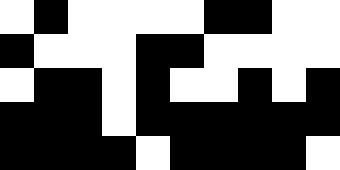[["white", "black", "white", "white", "white", "white", "black", "black", "white", "white"], ["black", "white", "white", "white", "black", "black", "white", "white", "white", "white"], ["white", "black", "black", "white", "black", "white", "white", "black", "white", "black"], ["black", "black", "black", "white", "black", "black", "black", "black", "black", "black"], ["black", "black", "black", "black", "white", "black", "black", "black", "black", "white"]]